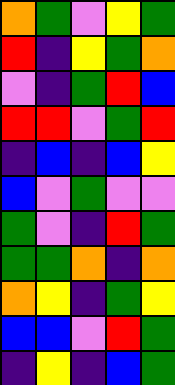[["orange", "green", "violet", "yellow", "green"], ["red", "indigo", "yellow", "green", "orange"], ["violet", "indigo", "green", "red", "blue"], ["red", "red", "violet", "green", "red"], ["indigo", "blue", "indigo", "blue", "yellow"], ["blue", "violet", "green", "violet", "violet"], ["green", "violet", "indigo", "red", "green"], ["green", "green", "orange", "indigo", "orange"], ["orange", "yellow", "indigo", "green", "yellow"], ["blue", "blue", "violet", "red", "green"], ["indigo", "yellow", "indigo", "blue", "green"]]